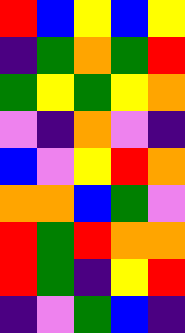[["red", "blue", "yellow", "blue", "yellow"], ["indigo", "green", "orange", "green", "red"], ["green", "yellow", "green", "yellow", "orange"], ["violet", "indigo", "orange", "violet", "indigo"], ["blue", "violet", "yellow", "red", "orange"], ["orange", "orange", "blue", "green", "violet"], ["red", "green", "red", "orange", "orange"], ["red", "green", "indigo", "yellow", "red"], ["indigo", "violet", "green", "blue", "indigo"]]